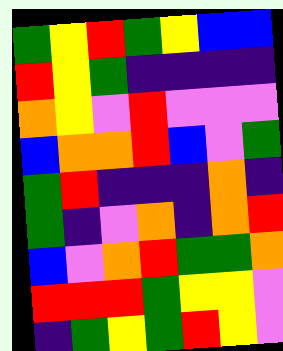[["green", "yellow", "red", "green", "yellow", "blue", "blue"], ["red", "yellow", "green", "indigo", "indigo", "indigo", "indigo"], ["orange", "yellow", "violet", "red", "violet", "violet", "violet"], ["blue", "orange", "orange", "red", "blue", "violet", "green"], ["green", "red", "indigo", "indigo", "indigo", "orange", "indigo"], ["green", "indigo", "violet", "orange", "indigo", "orange", "red"], ["blue", "violet", "orange", "red", "green", "green", "orange"], ["red", "red", "red", "green", "yellow", "yellow", "violet"], ["indigo", "green", "yellow", "green", "red", "yellow", "violet"]]